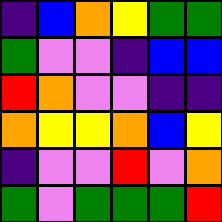[["indigo", "blue", "orange", "yellow", "green", "green"], ["green", "violet", "violet", "indigo", "blue", "blue"], ["red", "orange", "violet", "violet", "indigo", "indigo"], ["orange", "yellow", "yellow", "orange", "blue", "yellow"], ["indigo", "violet", "violet", "red", "violet", "orange"], ["green", "violet", "green", "green", "green", "red"]]